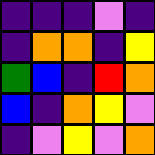[["indigo", "indigo", "indigo", "violet", "indigo"], ["indigo", "orange", "orange", "indigo", "yellow"], ["green", "blue", "indigo", "red", "orange"], ["blue", "indigo", "orange", "yellow", "violet"], ["indigo", "violet", "yellow", "violet", "orange"]]